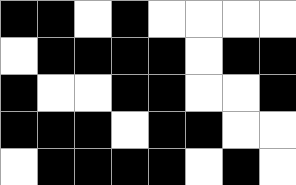[["black", "black", "white", "black", "white", "white", "white", "white"], ["white", "black", "black", "black", "black", "white", "black", "black"], ["black", "white", "white", "black", "black", "white", "white", "black"], ["black", "black", "black", "white", "black", "black", "white", "white"], ["white", "black", "black", "black", "black", "white", "black", "white"]]